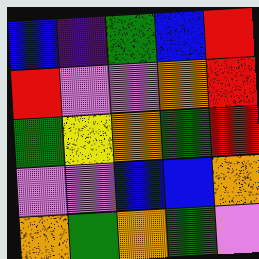[["blue", "indigo", "green", "blue", "red"], ["red", "violet", "violet", "orange", "red"], ["green", "yellow", "orange", "green", "red"], ["violet", "violet", "blue", "blue", "orange"], ["orange", "green", "orange", "green", "violet"]]